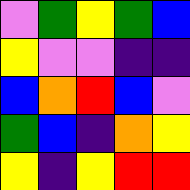[["violet", "green", "yellow", "green", "blue"], ["yellow", "violet", "violet", "indigo", "indigo"], ["blue", "orange", "red", "blue", "violet"], ["green", "blue", "indigo", "orange", "yellow"], ["yellow", "indigo", "yellow", "red", "red"]]